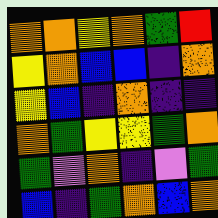[["orange", "orange", "yellow", "orange", "green", "red"], ["yellow", "orange", "blue", "blue", "indigo", "orange"], ["yellow", "blue", "indigo", "orange", "indigo", "indigo"], ["orange", "green", "yellow", "yellow", "green", "orange"], ["green", "violet", "orange", "indigo", "violet", "green"], ["blue", "indigo", "green", "orange", "blue", "orange"]]